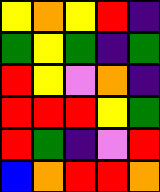[["yellow", "orange", "yellow", "red", "indigo"], ["green", "yellow", "green", "indigo", "green"], ["red", "yellow", "violet", "orange", "indigo"], ["red", "red", "red", "yellow", "green"], ["red", "green", "indigo", "violet", "red"], ["blue", "orange", "red", "red", "orange"]]